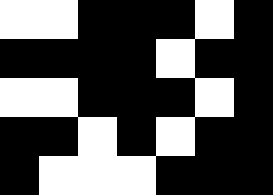[["white", "white", "black", "black", "black", "white", "black"], ["black", "black", "black", "black", "white", "black", "black"], ["white", "white", "black", "black", "black", "white", "black"], ["black", "black", "white", "black", "white", "black", "black"], ["black", "white", "white", "white", "black", "black", "black"]]